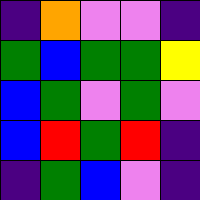[["indigo", "orange", "violet", "violet", "indigo"], ["green", "blue", "green", "green", "yellow"], ["blue", "green", "violet", "green", "violet"], ["blue", "red", "green", "red", "indigo"], ["indigo", "green", "blue", "violet", "indigo"]]